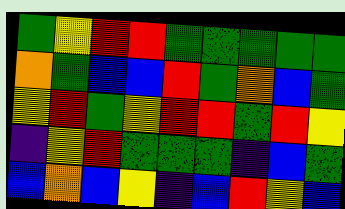[["green", "yellow", "red", "red", "green", "green", "green", "green", "green"], ["orange", "green", "blue", "blue", "red", "green", "orange", "blue", "green"], ["yellow", "red", "green", "yellow", "red", "red", "green", "red", "yellow"], ["indigo", "yellow", "red", "green", "green", "green", "indigo", "blue", "green"], ["blue", "orange", "blue", "yellow", "indigo", "blue", "red", "yellow", "blue"]]